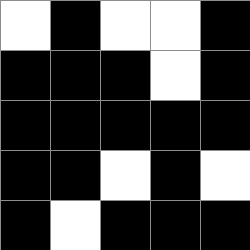[["white", "black", "white", "white", "black"], ["black", "black", "black", "white", "black"], ["black", "black", "black", "black", "black"], ["black", "black", "white", "black", "white"], ["black", "white", "black", "black", "black"]]